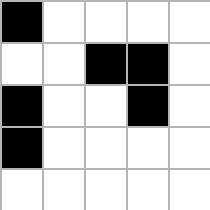[["black", "white", "white", "white", "white"], ["white", "white", "black", "black", "white"], ["black", "white", "white", "black", "white"], ["black", "white", "white", "white", "white"], ["white", "white", "white", "white", "white"]]